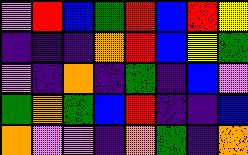[["violet", "red", "blue", "green", "red", "blue", "red", "yellow"], ["indigo", "indigo", "indigo", "orange", "red", "blue", "yellow", "green"], ["violet", "indigo", "orange", "indigo", "green", "indigo", "blue", "violet"], ["green", "orange", "green", "blue", "red", "indigo", "indigo", "blue"], ["orange", "violet", "violet", "indigo", "orange", "green", "indigo", "orange"]]